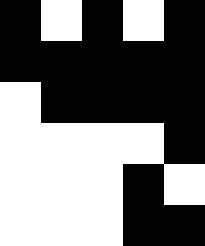[["black", "white", "black", "white", "black"], ["black", "black", "black", "black", "black"], ["white", "black", "black", "black", "black"], ["white", "white", "white", "white", "black"], ["white", "white", "white", "black", "white"], ["white", "white", "white", "black", "black"]]